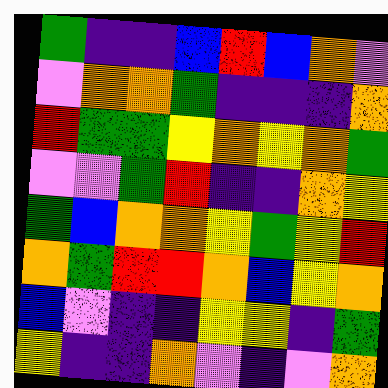[["green", "indigo", "indigo", "blue", "red", "blue", "orange", "violet"], ["violet", "orange", "orange", "green", "indigo", "indigo", "indigo", "orange"], ["red", "green", "green", "yellow", "orange", "yellow", "orange", "green"], ["violet", "violet", "green", "red", "indigo", "indigo", "orange", "yellow"], ["green", "blue", "orange", "orange", "yellow", "green", "yellow", "red"], ["orange", "green", "red", "red", "orange", "blue", "yellow", "orange"], ["blue", "violet", "indigo", "indigo", "yellow", "yellow", "indigo", "green"], ["yellow", "indigo", "indigo", "orange", "violet", "indigo", "violet", "orange"]]